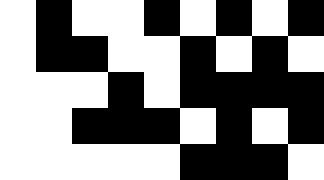[["white", "black", "white", "white", "black", "white", "black", "white", "black"], ["white", "black", "black", "white", "white", "black", "white", "black", "white"], ["white", "white", "white", "black", "white", "black", "black", "black", "black"], ["white", "white", "black", "black", "black", "white", "black", "white", "black"], ["white", "white", "white", "white", "white", "black", "black", "black", "white"]]